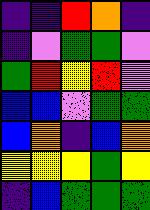[["indigo", "indigo", "red", "orange", "indigo"], ["indigo", "violet", "green", "green", "violet"], ["green", "red", "yellow", "red", "violet"], ["blue", "blue", "violet", "green", "green"], ["blue", "orange", "indigo", "blue", "orange"], ["yellow", "yellow", "yellow", "green", "yellow"], ["indigo", "blue", "green", "green", "green"]]